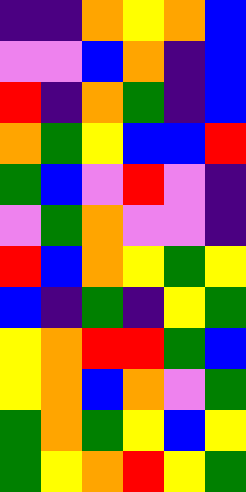[["indigo", "indigo", "orange", "yellow", "orange", "blue"], ["violet", "violet", "blue", "orange", "indigo", "blue"], ["red", "indigo", "orange", "green", "indigo", "blue"], ["orange", "green", "yellow", "blue", "blue", "red"], ["green", "blue", "violet", "red", "violet", "indigo"], ["violet", "green", "orange", "violet", "violet", "indigo"], ["red", "blue", "orange", "yellow", "green", "yellow"], ["blue", "indigo", "green", "indigo", "yellow", "green"], ["yellow", "orange", "red", "red", "green", "blue"], ["yellow", "orange", "blue", "orange", "violet", "green"], ["green", "orange", "green", "yellow", "blue", "yellow"], ["green", "yellow", "orange", "red", "yellow", "green"]]